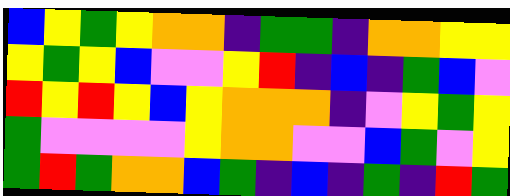[["blue", "yellow", "green", "yellow", "orange", "orange", "indigo", "green", "green", "indigo", "orange", "orange", "yellow", "yellow"], ["yellow", "green", "yellow", "blue", "violet", "violet", "yellow", "red", "indigo", "blue", "indigo", "green", "blue", "violet"], ["red", "yellow", "red", "yellow", "blue", "yellow", "orange", "orange", "orange", "indigo", "violet", "yellow", "green", "yellow"], ["green", "violet", "violet", "violet", "violet", "yellow", "orange", "orange", "violet", "violet", "blue", "green", "violet", "yellow"], ["green", "red", "green", "orange", "orange", "blue", "green", "indigo", "blue", "indigo", "green", "indigo", "red", "green"]]